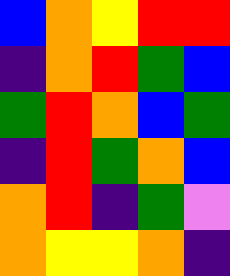[["blue", "orange", "yellow", "red", "red"], ["indigo", "orange", "red", "green", "blue"], ["green", "red", "orange", "blue", "green"], ["indigo", "red", "green", "orange", "blue"], ["orange", "red", "indigo", "green", "violet"], ["orange", "yellow", "yellow", "orange", "indigo"]]